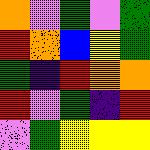[["orange", "violet", "green", "violet", "green"], ["red", "orange", "blue", "yellow", "green"], ["green", "indigo", "red", "orange", "orange"], ["red", "violet", "green", "indigo", "red"], ["violet", "green", "yellow", "yellow", "yellow"]]